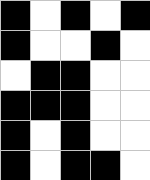[["black", "white", "black", "white", "black"], ["black", "white", "white", "black", "white"], ["white", "black", "black", "white", "white"], ["black", "black", "black", "white", "white"], ["black", "white", "black", "white", "white"], ["black", "white", "black", "black", "white"]]